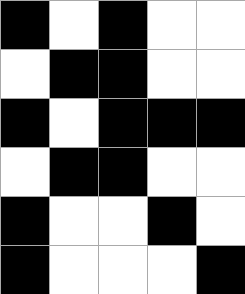[["black", "white", "black", "white", "white"], ["white", "black", "black", "white", "white"], ["black", "white", "black", "black", "black"], ["white", "black", "black", "white", "white"], ["black", "white", "white", "black", "white"], ["black", "white", "white", "white", "black"]]